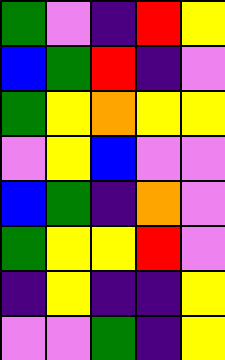[["green", "violet", "indigo", "red", "yellow"], ["blue", "green", "red", "indigo", "violet"], ["green", "yellow", "orange", "yellow", "yellow"], ["violet", "yellow", "blue", "violet", "violet"], ["blue", "green", "indigo", "orange", "violet"], ["green", "yellow", "yellow", "red", "violet"], ["indigo", "yellow", "indigo", "indigo", "yellow"], ["violet", "violet", "green", "indigo", "yellow"]]